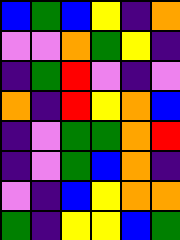[["blue", "green", "blue", "yellow", "indigo", "orange"], ["violet", "violet", "orange", "green", "yellow", "indigo"], ["indigo", "green", "red", "violet", "indigo", "violet"], ["orange", "indigo", "red", "yellow", "orange", "blue"], ["indigo", "violet", "green", "green", "orange", "red"], ["indigo", "violet", "green", "blue", "orange", "indigo"], ["violet", "indigo", "blue", "yellow", "orange", "orange"], ["green", "indigo", "yellow", "yellow", "blue", "green"]]